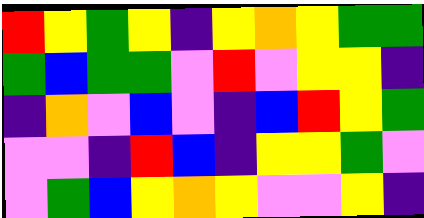[["red", "yellow", "green", "yellow", "indigo", "yellow", "orange", "yellow", "green", "green"], ["green", "blue", "green", "green", "violet", "red", "violet", "yellow", "yellow", "indigo"], ["indigo", "orange", "violet", "blue", "violet", "indigo", "blue", "red", "yellow", "green"], ["violet", "violet", "indigo", "red", "blue", "indigo", "yellow", "yellow", "green", "violet"], ["violet", "green", "blue", "yellow", "orange", "yellow", "violet", "violet", "yellow", "indigo"]]